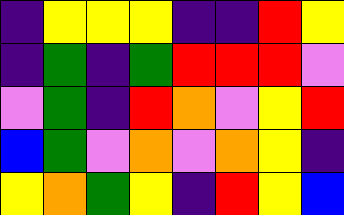[["indigo", "yellow", "yellow", "yellow", "indigo", "indigo", "red", "yellow"], ["indigo", "green", "indigo", "green", "red", "red", "red", "violet"], ["violet", "green", "indigo", "red", "orange", "violet", "yellow", "red"], ["blue", "green", "violet", "orange", "violet", "orange", "yellow", "indigo"], ["yellow", "orange", "green", "yellow", "indigo", "red", "yellow", "blue"]]